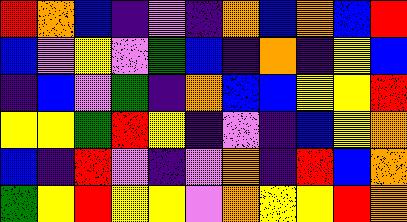[["red", "orange", "blue", "indigo", "violet", "indigo", "orange", "blue", "orange", "blue", "red"], ["blue", "violet", "yellow", "violet", "green", "blue", "indigo", "orange", "indigo", "yellow", "blue"], ["indigo", "blue", "violet", "green", "indigo", "orange", "blue", "blue", "yellow", "yellow", "red"], ["yellow", "yellow", "green", "red", "yellow", "indigo", "violet", "indigo", "blue", "yellow", "orange"], ["blue", "indigo", "red", "violet", "indigo", "violet", "orange", "indigo", "red", "blue", "orange"], ["green", "yellow", "red", "yellow", "yellow", "violet", "orange", "yellow", "yellow", "red", "orange"]]